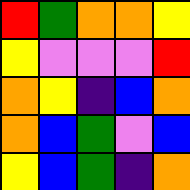[["red", "green", "orange", "orange", "yellow"], ["yellow", "violet", "violet", "violet", "red"], ["orange", "yellow", "indigo", "blue", "orange"], ["orange", "blue", "green", "violet", "blue"], ["yellow", "blue", "green", "indigo", "orange"]]